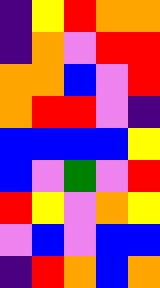[["indigo", "yellow", "red", "orange", "orange"], ["indigo", "orange", "violet", "red", "red"], ["orange", "orange", "blue", "violet", "red"], ["orange", "red", "red", "violet", "indigo"], ["blue", "blue", "blue", "blue", "yellow"], ["blue", "violet", "green", "violet", "red"], ["red", "yellow", "violet", "orange", "yellow"], ["violet", "blue", "violet", "blue", "blue"], ["indigo", "red", "orange", "blue", "orange"]]